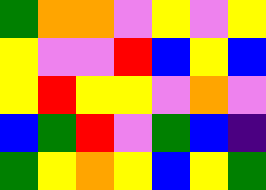[["green", "orange", "orange", "violet", "yellow", "violet", "yellow"], ["yellow", "violet", "violet", "red", "blue", "yellow", "blue"], ["yellow", "red", "yellow", "yellow", "violet", "orange", "violet"], ["blue", "green", "red", "violet", "green", "blue", "indigo"], ["green", "yellow", "orange", "yellow", "blue", "yellow", "green"]]